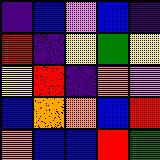[["indigo", "blue", "violet", "blue", "indigo"], ["red", "indigo", "yellow", "green", "yellow"], ["yellow", "red", "indigo", "orange", "violet"], ["blue", "orange", "orange", "blue", "red"], ["orange", "blue", "blue", "red", "green"]]